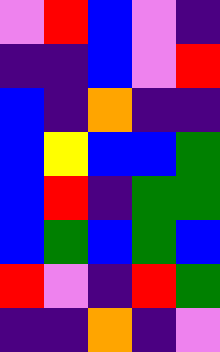[["violet", "red", "blue", "violet", "indigo"], ["indigo", "indigo", "blue", "violet", "red"], ["blue", "indigo", "orange", "indigo", "indigo"], ["blue", "yellow", "blue", "blue", "green"], ["blue", "red", "indigo", "green", "green"], ["blue", "green", "blue", "green", "blue"], ["red", "violet", "indigo", "red", "green"], ["indigo", "indigo", "orange", "indigo", "violet"]]